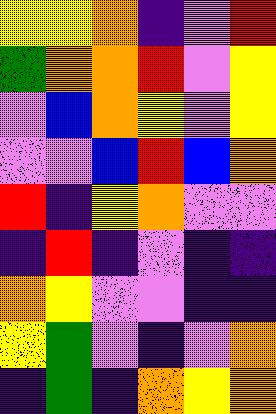[["yellow", "yellow", "orange", "indigo", "violet", "red"], ["green", "orange", "orange", "red", "violet", "yellow"], ["violet", "blue", "orange", "yellow", "violet", "yellow"], ["violet", "violet", "blue", "red", "blue", "orange"], ["red", "indigo", "yellow", "orange", "violet", "violet"], ["indigo", "red", "indigo", "violet", "indigo", "indigo"], ["orange", "yellow", "violet", "violet", "indigo", "indigo"], ["yellow", "green", "violet", "indigo", "violet", "orange"], ["indigo", "green", "indigo", "orange", "yellow", "orange"]]